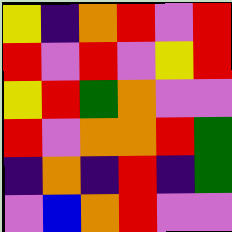[["yellow", "indigo", "orange", "red", "violet", "red"], ["red", "violet", "red", "violet", "yellow", "red"], ["yellow", "red", "green", "orange", "violet", "violet"], ["red", "violet", "orange", "orange", "red", "green"], ["indigo", "orange", "indigo", "red", "indigo", "green"], ["violet", "blue", "orange", "red", "violet", "violet"]]